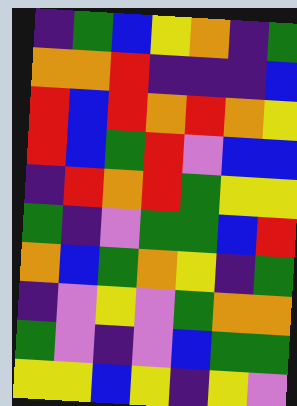[["indigo", "green", "blue", "yellow", "orange", "indigo", "green"], ["orange", "orange", "red", "indigo", "indigo", "indigo", "blue"], ["red", "blue", "red", "orange", "red", "orange", "yellow"], ["red", "blue", "green", "red", "violet", "blue", "blue"], ["indigo", "red", "orange", "red", "green", "yellow", "yellow"], ["green", "indigo", "violet", "green", "green", "blue", "red"], ["orange", "blue", "green", "orange", "yellow", "indigo", "green"], ["indigo", "violet", "yellow", "violet", "green", "orange", "orange"], ["green", "violet", "indigo", "violet", "blue", "green", "green"], ["yellow", "yellow", "blue", "yellow", "indigo", "yellow", "violet"]]